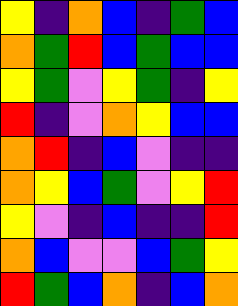[["yellow", "indigo", "orange", "blue", "indigo", "green", "blue"], ["orange", "green", "red", "blue", "green", "blue", "blue"], ["yellow", "green", "violet", "yellow", "green", "indigo", "yellow"], ["red", "indigo", "violet", "orange", "yellow", "blue", "blue"], ["orange", "red", "indigo", "blue", "violet", "indigo", "indigo"], ["orange", "yellow", "blue", "green", "violet", "yellow", "red"], ["yellow", "violet", "indigo", "blue", "indigo", "indigo", "red"], ["orange", "blue", "violet", "violet", "blue", "green", "yellow"], ["red", "green", "blue", "orange", "indigo", "blue", "orange"]]